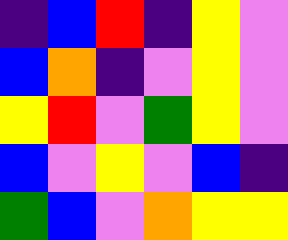[["indigo", "blue", "red", "indigo", "yellow", "violet"], ["blue", "orange", "indigo", "violet", "yellow", "violet"], ["yellow", "red", "violet", "green", "yellow", "violet"], ["blue", "violet", "yellow", "violet", "blue", "indigo"], ["green", "blue", "violet", "orange", "yellow", "yellow"]]